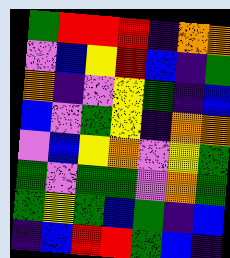[["green", "red", "red", "red", "indigo", "orange", "orange"], ["violet", "blue", "yellow", "red", "blue", "indigo", "green"], ["orange", "indigo", "violet", "yellow", "green", "indigo", "blue"], ["blue", "violet", "green", "yellow", "indigo", "orange", "orange"], ["violet", "blue", "yellow", "orange", "violet", "yellow", "green"], ["green", "violet", "green", "green", "violet", "orange", "green"], ["green", "yellow", "green", "blue", "green", "indigo", "blue"], ["indigo", "blue", "red", "red", "green", "blue", "indigo"]]